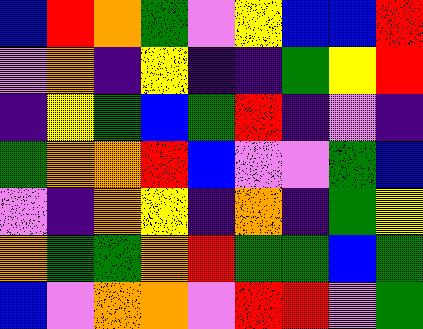[["blue", "red", "orange", "green", "violet", "yellow", "blue", "blue", "red"], ["violet", "orange", "indigo", "yellow", "indigo", "indigo", "green", "yellow", "red"], ["indigo", "yellow", "green", "blue", "green", "red", "indigo", "violet", "indigo"], ["green", "orange", "orange", "red", "blue", "violet", "violet", "green", "blue"], ["violet", "indigo", "orange", "yellow", "indigo", "orange", "indigo", "green", "yellow"], ["orange", "green", "green", "orange", "red", "green", "green", "blue", "green"], ["blue", "violet", "orange", "orange", "violet", "red", "red", "violet", "green"]]